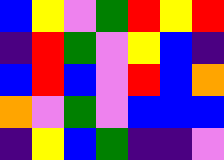[["blue", "yellow", "violet", "green", "red", "yellow", "red"], ["indigo", "red", "green", "violet", "yellow", "blue", "indigo"], ["blue", "red", "blue", "violet", "red", "blue", "orange"], ["orange", "violet", "green", "violet", "blue", "blue", "blue"], ["indigo", "yellow", "blue", "green", "indigo", "indigo", "violet"]]